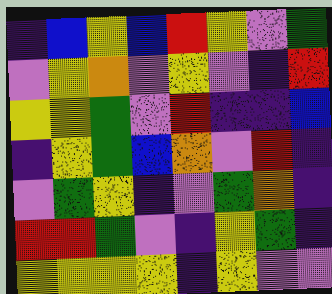[["indigo", "blue", "yellow", "blue", "red", "yellow", "violet", "green"], ["violet", "yellow", "orange", "violet", "yellow", "violet", "indigo", "red"], ["yellow", "yellow", "green", "violet", "red", "indigo", "indigo", "blue"], ["indigo", "yellow", "green", "blue", "orange", "violet", "red", "indigo"], ["violet", "green", "yellow", "indigo", "violet", "green", "orange", "indigo"], ["red", "red", "green", "violet", "indigo", "yellow", "green", "indigo"], ["yellow", "yellow", "yellow", "yellow", "indigo", "yellow", "violet", "violet"]]